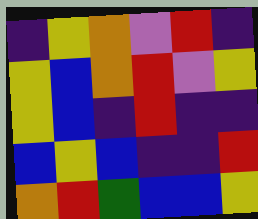[["indigo", "yellow", "orange", "violet", "red", "indigo"], ["yellow", "blue", "orange", "red", "violet", "yellow"], ["yellow", "blue", "indigo", "red", "indigo", "indigo"], ["blue", "yellow", "blue", "indigo", "indigo", "red"], ["orange", "red", "green", "blue", "blue", "yellow"]]